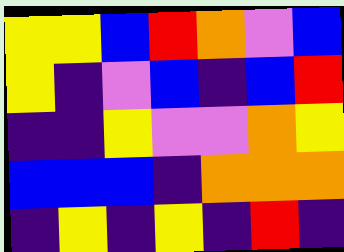[["yellow", "yellow", "blue", "red", "orange", "violet", "blue"], ["yellow", "indigo", "violet", "blue", "indigo", "blue", "red"], ["indigo", "indigo", "yellow", "violet", "violet", "orange", "yellow"], ["blue", "blue", "blue", "indigo", "orange", "orange", "orange"], ["indigo", "yellow", "indigo", "yellow", "indigo", "red", "indigo"]]